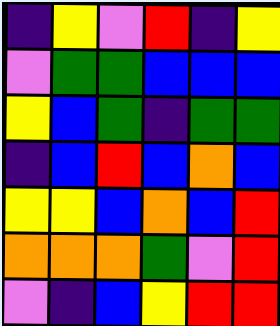[["indigo", "yellow", "violet", "red", "indigo", "yellow"], ["violet", "green", "green", "blue", "blue", "blue"], ["yellow", "blue", "green", "indigo", "green", "green"], ["indigo", "blue", "red", "blue", "orange", "blue"], ["yellow", "yellow", "blue", "orange", "blue", "red"], ["orange", "orange", "orange", "green", "violet", "red"], ["violet", "indigo", "blue", "yellow", "red", "red"]]